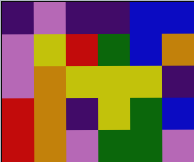[["indigo", "violet", "indigo", "indigo", "blue", "blue"], ["violet", "yellow", "red", "green", "blue", "orange"], ["violet", "orange", "yellow", "yellow", "yellow", "indigo"], ["red", "orange", "indigo", "yellow", "green", "blue"], ["red", "orange", "violet", "green", "green", "violet"]]